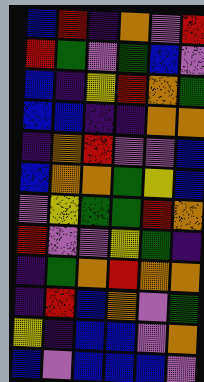[["blue", "red", "indigo", "orange", "violet", "red"], ["red", "green", "violet", "green", "blue", "violet"], ["blue", "indigo", "yellow", "red", "orange", "green"], ["blue", "blue", "indigo", "indigo", "orange", "orange"], ["indigo", "orange", "red", "violet", "violet", "blue"], ["blue", "orange", "orange", "green", "yellow", "blue"], ["violet", "yellow", "green", "green", "red", "orange"], ["red", "violet", "violet", "yellow", "green", "indigo"], ["indigo", "green", "orange", "red", "orange", "orange"], ["indigo", "red", "blue", "orange", "violet", "green"], ["yellow", "indigo", "blue", "blue", "violet", "orange"], ["blue", "violet", "blue", "blue", "blue", "violet"]]